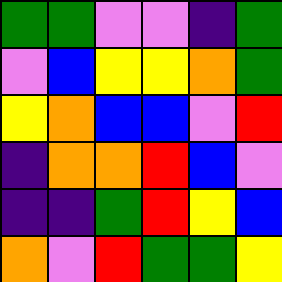[["green", "green", "violet", "violet", "indigo", "green"], ["violet", "blue", "yellow", "yellow", "orange", "green"], ["yellow", "orange", "blue", "blue", "violet", "red"], ["indigo", "orange", "orange", "red", "blue", "violet"], ["indigo", "indigo", "green", "red", "yellow", "blue"], ["orange", "violet", "red", "green", "green", "yellow"]]